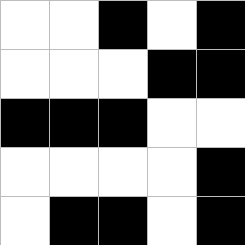[["white", "white", "black", "white", "black"], ["white", "white", "white", "black", "black"], ["black", "black", "black", "white", "white"], ["white", "white", "white", "white", "black"], ["white", "black", "black", "white", "black"]]